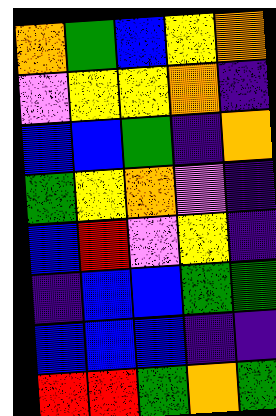[["orange", "green", "blue", "yellow", "orange"], ["violet", "yellow", "yellow", "orange", "indigo"], ["blue", "blue", "green", "indigo", "orange"], ["green", "yellow", "orange", "violet", "indigo"], ["blue", "red", "violet", "yellow", "indigo"], ["indigo", "blue", "blue", "green", "green"], ["blue", "blue", "blue", "indigo", "indigo"], ["red", "red", "green", "orange", "green"]]